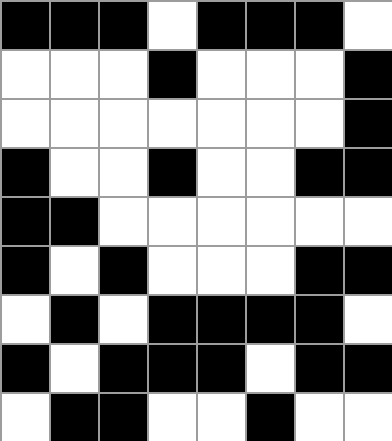[["black", "black", "black", "white", "black", "black", "black", "white"], ["white", "white", "white", "black", "white", "white", "white", "black"], ["white", "white", "white", "white", "white", "white", "white", "black"], ["black", "white", "white", "black", "white", "white", "black", "black"], ["black", "black", "white", "white", "white", "white", "white", "white"], ["black", "white", "black", "white", "white", "white", "black", "black"], ["white", "black", "white", "black", "black", "black", "black", "white"], ["black", "white", "black", "black", "black", "white", "black", "black"], ["white", "black", "black", "white", "white", "black", "white", "white"]]